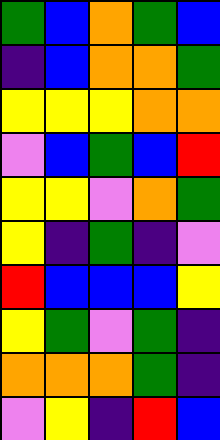[["green", "blue", "orange", "green", "blue"], ["indigo", "blue", "orange", "orange", "green"], ["yellow", "yellow", "yellow", "orange", "orange"], ["violet", "blue", "green", "blue", "red"], ["yellow", "yellow", "violet", "orange", "green"], ["yellow", "indigo", "green", "indigo", "violet"], ["red", "blue", "blue", "blue", "yellow"], ["yellow", "green", "violet", "green", "indigo"], ["orange", "orange", "orange", "green", "indigo"], ["violet", "yellow", "indigo", "red", "blue"]]